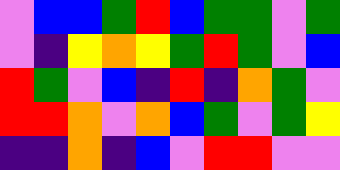[["violet", "blue", "blue", "green", "red", "blue", "green", "green", "violet", "green"], ["violet", "indigo", "yellow", "orange", "yellow", "green", "red", "green", "violet", "blue"], ["red", "green", "violet", "blue", "indigo", "red", "indigo", "orange", "green", "violet"], ["red", "red", "orange", "violet", "orange", "blue", "green", "violet", "green", "yellow"], ["indigo", "indigo", "orange", "indigo", "blue", "violet", "red", "red", "violet", "violet"]]